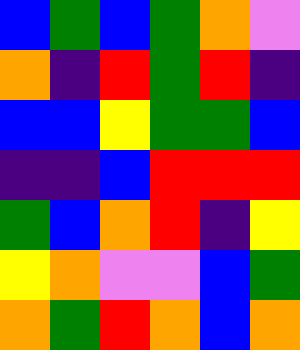[["blue", "green", "blue", "green", "orange", "violet"], ["orange", "indigo", "red", "green", "red", "indigo"], ["blue", "blue", "yellow", "green", "green", "blue"], ["indigo", "indigo", "blue", "red", "red", "red"], ["green", "blue", "orange", "red", "indigo", "yellow"], ["yellow", "orange", "violet", "violet", "blue", "green"], ["orange", "green", "red", "orange", "blue", "orange"]]